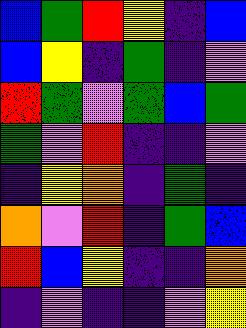[["blue", "green", "red", "yellow", "indigo", "blue"], ["blue", "yellow", "indigo", "green", "indigo", "violet"], ["red", "green", "violet", "green", "blue", "green"], ["green", "violet", "red", "indigo", "indigo", "violet"], ["indigo", "yellow", "orange", "indigo", "green", "indigo"], ["orange", "violet", "red", "indigo", "green", "blue"], ["red", "blue", "yellow", "indigo", "indigo", "orange"], ["indigo", "violet", "indigo", "indigo", "violet", "yellow"]]